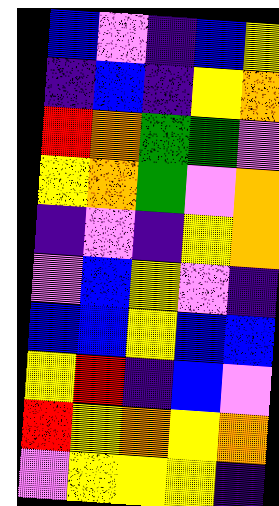[["blue", "violet", "indigo", "blue", "yellow"], ["indigo", "blue", "indigo", "yellow", "orange"], ["red", "orange", "green", "green", "violet"], ["yellow", "orange", "green", "violet", "orange"], ["indigo", "violet", "indigo", "yellow", "orange"], ["violet", "blue", "yellow", "violet", "indigo"], ["blue", "blue", "yellow", "blue", "blue"], ["yellow", "red", "indigo", "blue", "violet"], ["red", "yellow", "orange", "yellow", "orange"], ["violet", "yellow", "yellow", "yellow", "indigo"]]